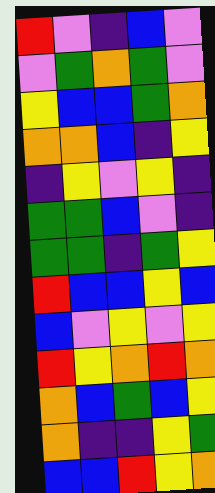[["red", "violet", "indigo", "blue", "violet"], ["violet", "green", "orange", "green", "violet"], ["yellow", "blue", "blue", "green", "orange"], ["orange", "orange", "blue", "indigo", "yellow"], ["indigo", "yellow", "violet", "yellow", "indigo"], ["green", "green", "blue", "violet", "indigo"], ["green", "green", "indigo", "green", "yellow"], ["red", "blue", "blue", "yellow", "blue"], ["blue", "violet", "yellow", "violet", "yellow"], ["red", "yellow", "orange", "red", "orange"], ["orange", "blue", "green", "blue", "yellow"], ["orange", "indigo", "indigo", "yellow", "green"], ["blue", "blue", "red", "yellow", "orange"]]